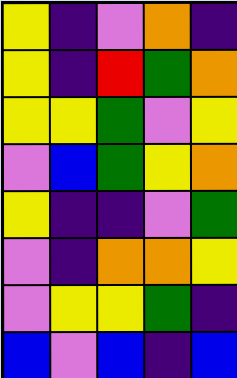[["yellow", "indigo", "violet", "orange", "indigo"], ["yellow", "indigo", "red", "green", "orange"], ["yellow", "yellow", "green", "violet", "yellow"], ["violet", "blue", "green", "yellow", "orange"], ["yellow", "indigo", "indigo", "violet", "green"], ["violet", "indigo", "orange", "orange", "yellow"], ["violet", "yellow", "yellow", "green", "indigo"], ["blue", "violet", "blue", "indigo", "blue"]]